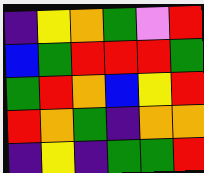[["indigo", "yellow", "orange", "green", "violet", "red"], ["blue", "green", "red", "red", "red", "green"], ["green", "red", "orange", "blue", "yellow", "red"], ["red", "orange", "green", "indigo", "orange", "orange"], ["indigo", "yellow", "indigo", "green", "green", "red"]]